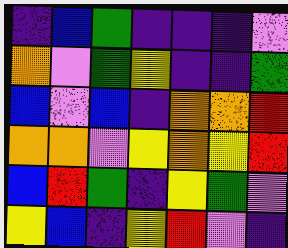[["indigo", "blue", "green", "indigo", "indigo", "indigo", "violet"], ["orange", "violet", "green", "yellow", "indigo", "indigo", "green"], ["blue", "violet", "blue", "indigo", "orange", "orange", "red"], ["orange", "orange", "violet", "yellow", "orange", "yellow", "red"], ["blue", "red", "green", "indigo", "yellow", "green", "violet"], ["yellow", "blue", "indigo", "yellow", "red", "violet", "indigo"]]